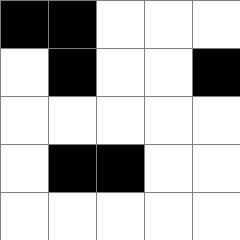[["black", "black", "white", "white", "white"], ["white", "black", "white", "white", "black"], ["white", "white", "white", "white", "white"], ["white", "black", "black", "white", "white"], ["white", "white", "white", "white", "white"]]